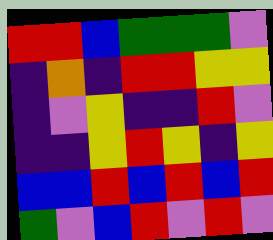[["red", "red", "blue", "green", "green", "green", "violet"], ["indigo", "orange", "indigo", "red", "red", "yellow", "yellow"], ["indigo", "violet", "yellow", "indigo", "indigo", "red", "violet"], ["indigo", "indigo", "yellow", "red", "yellow", "indigo", "yellow"], ["blue", "blue", "red", "blue", "red", "blue", "red"], ["green", "violet", "blue", "red", "violet", "red", "violet"]]